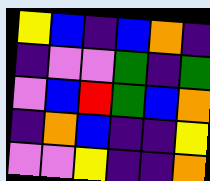[["yellow", "blue", "indigo", "blue", "orange", "indigo"], ["indigo", "violet", "violet", "green", "indigo", "green"], ["violet", "blue", "red", "green", "blue", "orange"], ["indigo", "orange", "blue", "indigo", "indigo", "yellow"], ["violet", "violet", "yellow", "indigo", "indigo", "orange"]]